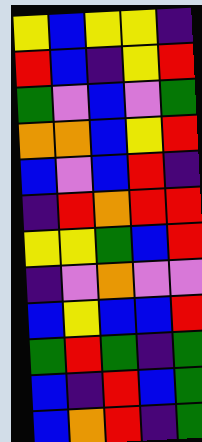[["yellow", "blue", "yellow", "yellow", "indigo"], ["red", "blue", "indigo", "yellow", "red"], ["green", "violet", "blue", "violet", "green"], ["orange", "orange", "blue", "yellow", "red"], ["blue", "violet", "blue", "red", "indigo"], ["indigo", "red", "orange", "red", "red"], ["yellow", "yellow", "green", "blue", "red"], ["indigo", "violet", "orange", "violet", "violet"], ["blue", "yellow", "blue", "blue", "red"], ["green", "red", "green", "indigo", "green"], ["blue", "indigo", "red", "blue", "green"], ["blue", "orange", "red", "indigo", "green"]]